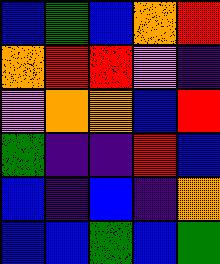[["blue", "green", "blue", "orange", "red"], ["orange", "red", "red", "violet", "indigo"], ["violet", "orange", "orange", "blue", "red"], ["green", "indigo", "indigo", "red", "blue"], ["blue", "indigo", "blue", "indigo", "orange"], ["blue", "blue", "green", "blue", "green"]]